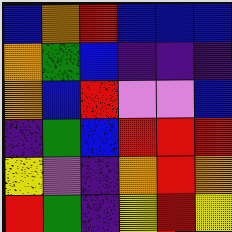[["blue", "orange", "red", "blue", "blue", "blue"], ["orange", "green", "blue", "indigo", "indigo", "indigo"], ["orange", "blue", "red", "violet", "violet", "blue"], ["indigo", "green", "blue", "red", "red", "red"], ["yellow", "violet", "indigo", "orange", "red", "orange"], ["red", "green", "indigo", "yellow", "red", "yellow"]]